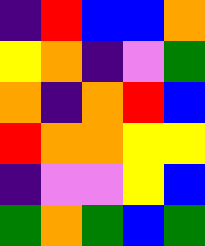[["indigo", "red", "blue", "blue", "orange"], ["yellow", "orange", "indigo", "violet", "green"], ["orange", "indigo", "orange", "red", "blue"], ["red", "orange", "orange", "yellow", "yellow"], ["indigo", "violet", "violet", "yellow", "blue"], ["green", "orange", "green", "blue", "green"]]